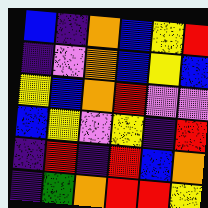[["blue", "indigo", "orange", "blue", "yellow", "red"], ["indigo", "violet", "orange", "blue", "yellow", "blue"], ["yellow", "blue", "orange", "red", "violet", "violet"], ["blue", "yellow", "violet", "yellow", "indigo", "red"], ["indigo", "red", "indigo", "red", "blue", "orange"], ["indigo", "green", "orange", "red", "red", "yellow"]]